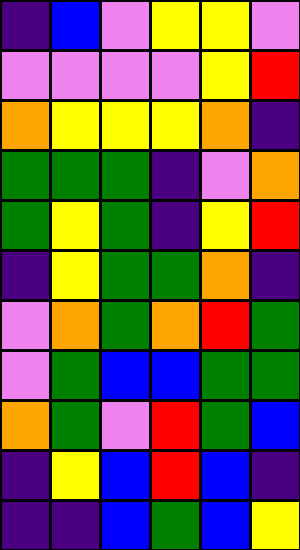[["indigo", "blue", "violet", "yellow", "yellow", "violet"], ["violet", "violet", "violet", "violet", "yellow", "red"], ["orange", "yellow", "yellow", "yellow", "orange", "indigo"], ["green", "green", "green", "indigo", "violet", "orange"], ["green", "yellow", "green", "indigo", "yellow", "red"], ["indigo", "yellow", "green", "green", "orange", "indigo"], ["violet", "orange", "green", "orange", "red", "green"], ["violet", "green", "blue", "blue", "green", "green"], ["orange", "green", "violet", "red", "green", "blue"], ["indigo", "yellow", "blue", "red", "blue", "indigo"], ["indigo", "indigo", "blue", "green", "blue", "yellow"]]